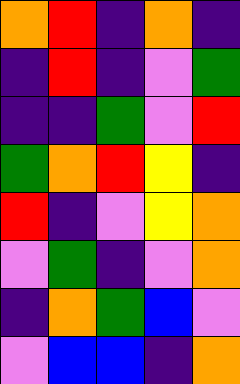[["orange", "red", "indigo", "orange", "indigo"], ["indigo", "red", "indigo", "violet", "green"], ["indigo", "indigo", "green", "violet", "red"], ["green", "orange", "red", "yellow", "indigo"], ["red", "indigo", "violet", "yellow", "orange"], ["violet", "green", "indigo", "violet", "orange"], ["indigo", "orange", "green", "blue", "violet"], ["violet", "blue", "blue", "indigo", "orange"]]